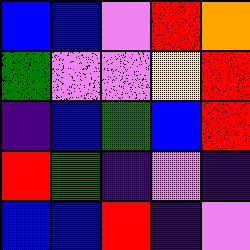[["blue", "blue", "violet", "red", "orange"], ["green", "violet", "violet", "yellow", "red"], ["indigo", "blue", "green", "blue", "red"], ["red", "green", "indigo", "violet", "indigo"], ["blue", "blue", "red", "indigo", "violet"]]